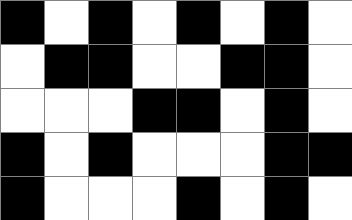[["black", "white", "black", "white", "black", "white", "black", "white"], ["white", "black", "black", "white", "white", "black", "black", "white"], ["white", "white", "white", "black", "black", "white", "black", "white"], ["black", "white", "black", "white", "white", "white", "black", "black"], ["black", "white", "white", "white", "black", "white", "black", "white"]]